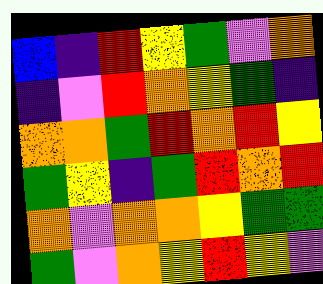[["blue", "indigo", "red", "yellow", "green", "violet", "orange"], ["indigo", "violet", "red", "orange", "yellow", "green", "indigo"], ["orange", "orange", "green", "red", "orange", "red", "yellow"], ["green", "yellow", "indigo", "green", "red", "orange", "red"], ["orange", "violet", "orange", "orange", "yellow", "green", "green"], ["green", "violet", "orange", "yellow", "red", "yellow", "violet"]]